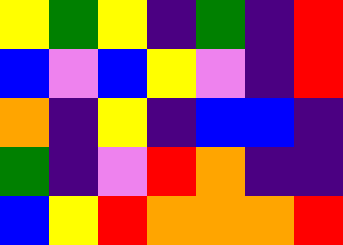[["yellow", "green", "yellow", "indigo", "green", "indigo", "red"], ["blue", "violet", "blue", "yellow", "violet", "indigo", "red"], ["orange", "indigo", "yellow", "indigo", "blue", "blue", "indigo"], ["green", "indigo", "violet", "red", "orange", "indigo", "indigo"], ["blue", "yellow", "red", "orange", "orange", "orange", "red"]]